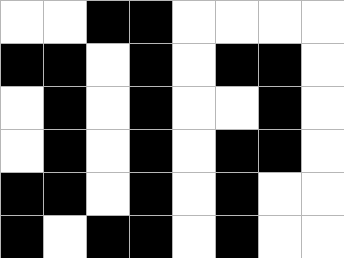[["white", "white", "black", "black", "white", "white", "white", "white"], ["black", "black", "white", "black", "white", "black", "black", "white"], ["white", "black", "white", "black", "white", "white", "black", "white"], ["white", "black", "white", "black", "white", "black", "black", "white"], ["black", "black", "white", "black", "white", "black", "white", "white"], ["black", "white", "black", "black", "white", "black", "white", "white"]]